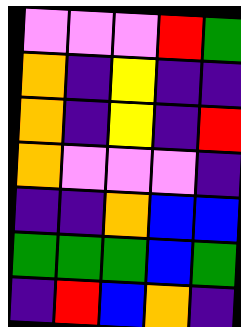[["violet", "violet", "violet", "red", "green"], ["orange", "indigo", "yellow", "indigo", "indigo"], ["orange", "indigo", "yellow", "indigo", "red"], ["orange", "violet", "violet", "violet", "indigo"], ["indigo", "indigo", "orange", "blue", "blue"], ["green", "green", "green", "blue", "green"], ["indigo", "red", "blue", "orange", "indigo"]]